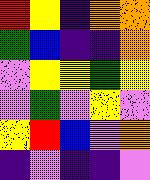[["red", "yellow", "indigo", "orange", "orange"], ["green", "blue", "indigo", "indigo", "orange"], ["violet", "yellow", "yellow", "green", "yellow"], ["violet", "green", "violet", "yellow", "violet"], ["yellow", "red", "blue", "violet", "orange"], ["indigo", "violet", "indigo", "indigo", "violet"]]